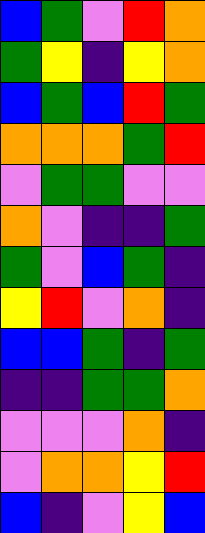[["blue", "green", "violet", "red", "orange"], ["green", "yellow", "indigo", "yellow", "orange"], ["blue", "green", "blue", "red", "green"], ["orange", "orange", "orange", "green", "red"], ["violet", "green", "green", "violet", "violet"], ["orange", "violet", "indigo", "indigo", "green"], ["green", "violet", "blue", "green", "indigo"], ["yellow", "red", "violet", "orange", "indigo"], ["blue", "blue", "green", "indigo", "green"], ["indigo", "indigo", "green", "green", "orange"], ["violet", "violet", "violet", "orange", "indigo"], ["violet", "orange", "orange", "yellow", "red"], ["blue", "indigo", "violet", "yellow", "blue"]]